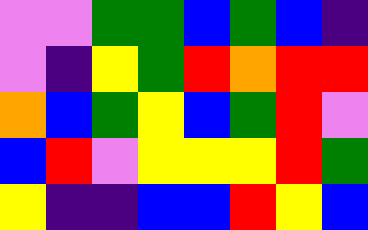[["violet", "violet", "green", "green", "blue", "green", "blue", "indigo"], ["violet", "indigo", "yellow", "green", "red", "orange", "red", "red"], ["orange", "blue", "green", "yellow", "blue", "green", "red", "violet"], ["blue", "red", "violet", "yellow", "yellow", "yellow", "red", "green"], ["yellow", "indigo", "indigo", "blue", "blue", "red", "yellow", "blue"]]